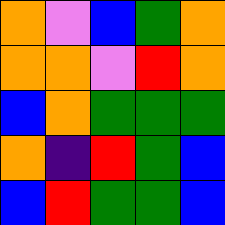[["orange", "violet", "blue", "green", "orange"], ["orange", "orange", "violet", "red", "orange"], ["blue", "orange", "green", "green", "green"], ["orange", "indigo", "red", "green", "blue"], ["blue", "red", "green", "green", "blue"]]